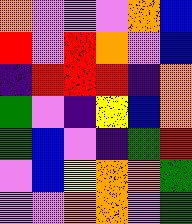[["orange", "violet", "violet", "violet", "orange", "blue"], ["red", "violet", "red", "orange", "violet", "blue"], ["indigo", "red", "red", "red", "indigo", "orange"], ["green", "violet", "indigo", "yellow", "blue", "orange"], ["green", "blue", "violet", "indigo", "green", "red"], ["violet", "blue", "yellow", "orange", "orange", "green"], ["violet", "violet", "orange", "orange", "violet", "green"]]